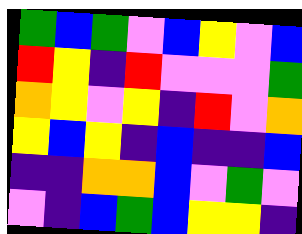[["green", "blue", "green", "violet", "blue", "yellow", "violet", "blue"], ["red", "yellow", "indigo", "red", "violet", "violet", "violet", "green"], ["orange", "yellow", "violet", "yellow", "indigo", "red", "violet", "orange"], ["yellow", "blue", "yellow", "indigo", "blue", "indigo", "indigo", "blue"], ["indigo", "indigo", "orange", "orange", "blue", "violet", "green", "violet"], ["violet", "indigo", "blue", "green", "blue", "yellow", "yellow", "indigo"]]